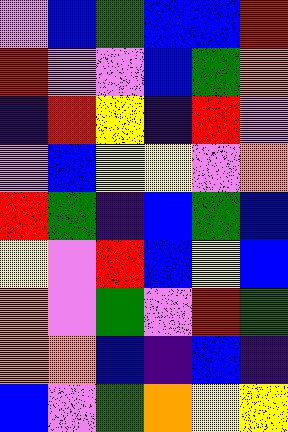[["violet", "blue", "green", "blue", "blue", "red"], ["red", "violet", "violet", "blue", "green", "orange"], ["indigo", "red", "yellow", "indigo", "red", "violet"], ["violet", "blue", "yellow", "yellow", "violet", "orange"], ["red", "green", "indigo", "blue", "green", "blue"], ["yellow", "violet", "red", "blue", "yellow", "blue"], ["orange", "violet", "green", "violet", "red", "green"], ["orange", "orange", "blue", "indigo", "blue", "indigo"], ["blue", "violet", "green", "orange", "yellow", "yellow"]]